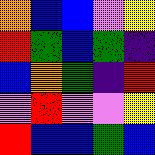[["orange", "blue", "blue", "violet", "yellow"], ["red", "green", "blue", "green", "indigo"], ["blue", "orange", "green", "indigo", "red"], ["violet", "red", "violet", "violet", "yellow"], ["red", "blue", "blue", "green", "blue"]]